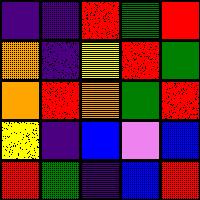[["indigo", "indigo", "red", "green", "red"], ["orange", "indigo", "yellow", "red", "green"], ["orange", "red", "orange", "green", "red"], ["yellow", "indigo", "blue", "violet", "blue"], ["red", "green", "indigo", "blue", "red"]]